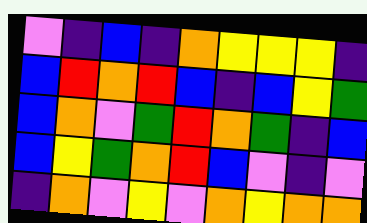[["violet", "indigo", "blue", "indigo", "orange", "yellow", "yellow", "yellow", "indigo"], ["blue", "red", "orange", "red", "blue", "indigo", "blue", "yellow", "green"], ["blue", "orange", "violet", "green", "red", "orange", "green", "indigo", "blue"], ["blue", "yellow", "green", "orange", "red", "blue", "violet", "indigo", "violet"], ["indigo", "orange", "violet", "yellow", "violet", "orange", "yellow", "orange", "orange"]]